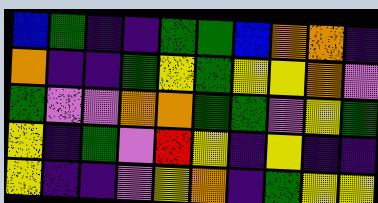[["blue", "green", "indigo", "indigo", "green", "green", "blue", "orange", "orange", "indigo"], ["orange", "indigo", "indigo", "green", "yellow", "green", "yellow", "yellow", "orange", "violet"], ["green", "violet", "violet", "orange", "orange", "green", "green", "violet", "yellow", "green"], ["yellow", "indigo", "green", "violet", "red", "yellow", "indigo", "yellow", "indigo", "indigo"], ["yellow", "indigo", "indigo", "violet", "yellow", "orange", "indigo", "green", "yellow", "yellow"]]